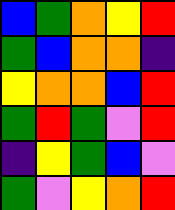[["blue", "green", "orange", "yellow", "red"], ["green", "blue", "orange", "orange", "indigo"], ["yellow", "orange", "orange", "blue", "red"], ["green", "red", "green", "violet", "red"], ["indigo", "yellow", "green", "blue", "violet"], ["green", "violet", "yellow", "orange", "red"]]